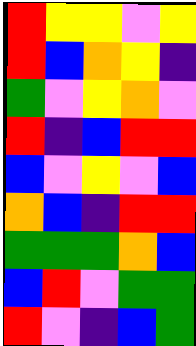[["red", "yellow", "yellow", "violet", "yellow"], ["red", "blue", "orange", "yellow", "indigo"], ["green", "violet", "yellow", "orange", "violet"], ["red", "indigo", "blue", "red", "red"], ["blue", "violet", "yellow", "violet", "blue"], ["orange", "blue", "indigo", "red", "red"], ["green", "green", "green", "orange", "blue"], ["blue", "red", "violet", "green", "green"], ["red", "violet", "indigo", "blue", "green"]]